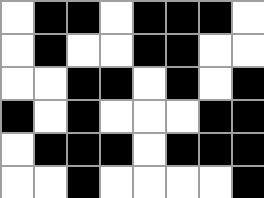[["white", "black", "black", "white", "black", "black", "black", "white"], ["white", "black", "white", "white", "black", "black", "white", "white"], ["white", "white", "black", "black", "white", "black", "white", "black"], ["black", "white", "black", "white", "white", "white", "black", "black"], ["white", "black", "black", "black", "white", "black", "black", "black"], ["white", "white", "black", "white", "white", "white", "white", "black"]]